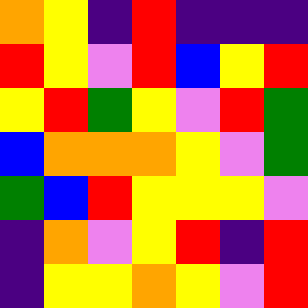[["orange", "yellow", "indigo", "red", "indigo", "indigo", "indigo"], ["red", "yellow", "violet", "red", "blue", "yellow", "red"], ["yellow", "red", "green", "yellow", "violet", "red", "green"], ["blue", "orange", "orange", "orange", "yellow", "violet", "green"], ["green", "blue", "red", "yellow", "yellow", "yellow", "violet"], ["indigo", "orange", "violet", "yellow", "red", "indigo", "red"], ["indigo", "yellow", "yellow", "orange", "yellow", "violet", "red"]]